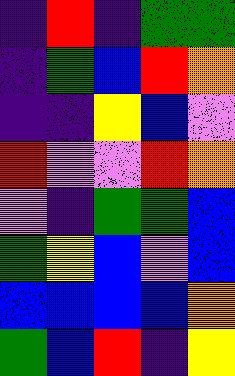[["indigo", "red", "indigo", "green", "green"], ["indigo", "green", "blue", "red", "orange"], ["indigo", "indigo", "yellow", "blue", "violet"], ["red", "violet", "violet", "red", "orange"], ["violet", "indigo", "green", "green", "blue"], ["green", "yellow", "blue", "violet", "blue"], ["blue", "blue", "blue", "blue", "orange"], ["green", "blue", "red", "indigo", "yellow"]]